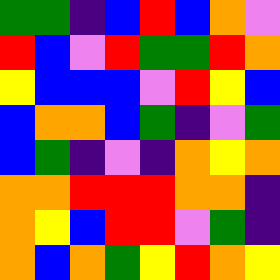[["green", "green", "indigo", "blue", "red", "blue", "orange", "violet"], ["red", "blue", "violet", "red", "green", "green", "red", "orange"], ["yellow", "blue", "blue", "blue", "violet", "red", "yellow", "blue"], ["blue", "orange", "orange", "blue", "green", "indigo", "violet", "green"], ["blue", "green", "indigo", "violet", "indigo", "orange", "yellow", "orange"], ["orange", "orange", "red", "red", "red", "orange", "orange", "indigo"], ["orange", "yellow", "blue", "red", "red", "violet", "green", "indigo"], ["orange", "blue", "orange", "green", "yellow", "red", "orange", "yellow"]]